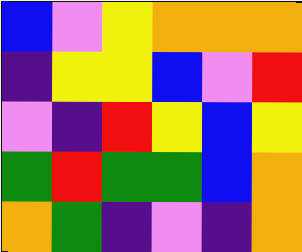[["blue", "violet", "yellow", "orange", "orange", "orange"], ["indigo", "yellow", "yellow", "blue", "violet", "red"], ["violet", "indigo", "red", "yellow", "blue", "yellow"], ["green", "red", "green", "green", "blue", "orange"], ["orange", "green", "indigo", "violet", "indigo", "orange"]]